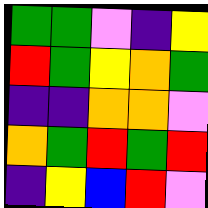[["green", "green", "violet", "indigo", "yellow"], ["red", "green", "yellow", "orange", "green"], ["indigo", "indigo", "orange", "orange", "violet"], ["orange", "green", "red", "green", "red"], ["indigo", "yellow", "blue", "red", "violet"]]